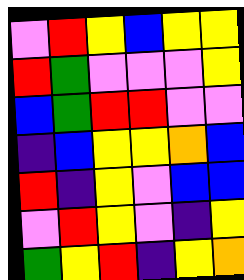[["violet", "red", "yellow", "blue", "yellow", "yellow"], ["red", "green", "violet", "violet", "violet", "yellow"], ["blue", "green", "red", "red", "violet", "violet"], ["indigo", "blue", "yellow", "yellow", "orange", "blue"], ["red", "indigo", "yellow", "violet", "blue", "blue"], ["violet", "red", "yellow", "violet", "indigo", "yellow"], ["green", "yellow", "red", "indigo", "yellow", "orange"]]